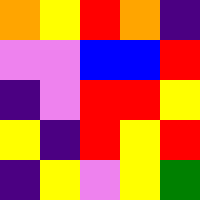[["orange", "yellow", "red", "orange", "indigo"], ["violet", "violet", "blue", "blue", "red"], ["indigo", "violet", "red", "red", "yellow"], ["yellow", "indigo", "red", "yellow", "red"], ["indigo", "yellow", "violet", "yellow", "green"]]